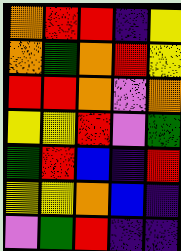[["orange", "red", "red", "indigo", "yellow"], ["orange", "green", "orange", "red", "yellow"], ["red", "red", "orange", "violet", "orange"], ["yellow", "yellow", "red", "violet", "green"], ["green", "red", "blue", "indigo", "red"], ["yellow", "yellow", "orange", "blue", "indigo"], ["violet", "green", "red", "indigo", "indigo"]]